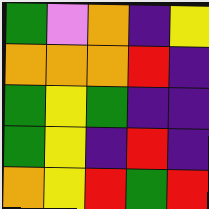[["green", "violet", "orange", "indigo", "yellow"], ["orange", "orange", "orange", "red", "indigo"], ["green", "yellow", "green", "indigo", "indigo"], ["green", "yellow", "indigo", "red", "indigo"], ["orange", "yellow", "red", "green", "red"]]